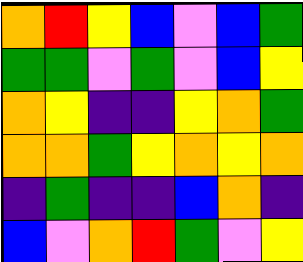[["orange", "red", "yellow", "blue", "violet", "blue", "green"], ["green", "green", "violet", "green", "violet", "blue", "yellow"], ["orange", "yellow", "indigo", "indigo", "yellow", "orange", "green"], ["orange", "orange", "green", "yellow", "orange", "yellow", "orange"], ["indigo", "green", "indigo", "indigo", "blue", "orange", "indigo"], ["blue", "violet", "orange", "red", "green", "violet", "yellow"]]